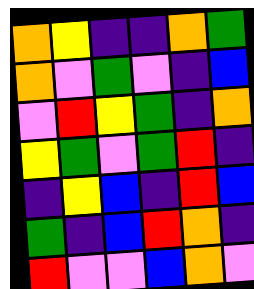[["orange", "yellow", "indigo", "indigo", "orange", "green"], ["orange", "violet", "green", "violet", "indigo", "blue"], ["violet", "red", "yellow", "green", "indigo", "orange"], ["yellow", "green", "violet", "green", "red", "indigo"], ["indigo", "yellow", "blue", "indigo", "red", "blue"], ["green", "indigo", "blue", "red", "orange", "indigo"], ["red", "violet", "violet", "blue", "orange", "violet"]]